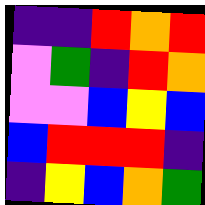[["indigo", "indigo", "red", "orange", "red"], ["violet", "green", "indigo", "red", "orange"], ["violet", "violet", "blue", "yellow", "blue"], ["blue", "red", "red", "red", "indigo"], ["indigo", "yellow", "blue", "orange", "green"]]